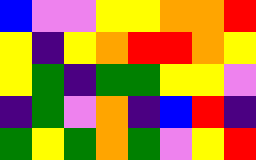[["blue", "violet", "violet", "yellow", "yellow", "orange", "orange", "red"], ["yellow", "indigo", "yellow", "orange", "red", "red", "orange", "yellow"], ["yellow", "green", "indigo", "green", "green", "yellow", "yellow", "violet"], ["indigo", "green", "violet", "orange", "indigo", "blue", "red", "indigo"], ["green", "yellow", "green", "orange", "green", "violet", "yellow", "red"]]